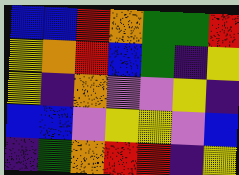[["blue", "blue", "red", "orange", "green", "green", "red"], ["yellow", "orange", "red", "blue", "green", "indigo", "yellow"], ["yellow", "indigo", "orange", "violet", "violet", "yellow", "indigo"], ["blue", "blue", "violet", "yellow", "yellow", "violet", "blue"], ["indigo", "green", "orange", "red", "red", "indigo", "yellow"]]